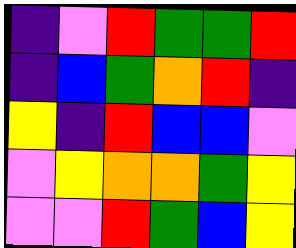[["indigo", "violet", "red", "green", "green", "red"], ["indigo", "blue", "green", "orange", "red", "indigo"], ["yellow", "indigo", "red", "blue", "blue", "violet"], ["violet", "yellow", "orange", "orange", "green", "yellow"], ["violet", "violet", "red", "green", "blue", "yellow"]]